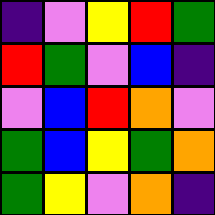[["indigo", "violet", "yellow", "red", "green"], ["red", "green", "violet", "blue", "indigo"], ["violet", "blue", "red", "orange", "violet"], ["green", "blue", "yellow", "green", "orange"], ["green", "yellow", "violet", "orange", "indigo"]]